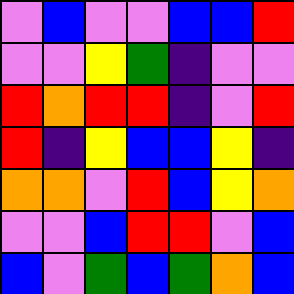[["violet", "blue", "violet", "violet", "blue", "blue", "red"], ["violet", "violet", "yellow", "green", "indigo", "violet", "violet"], ["red", "orange", "red", "red", "indigo", "violet", "red"], ["red", "indigo", "yellow", "blue", "blue", "yellow", "indigo"], ["orange", "orange", "violet", "red", "blue", "yellow", "orange"], ["violet", "violet", "blue", "red", "red", "violet", "blue"], ["blue", "violet", "green", "blue", "green", "orange", "blue"]]